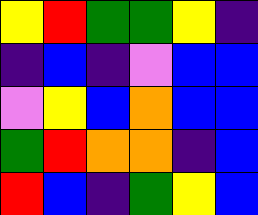[["yellow", "red", "green", "green", "yellow", "indigo"], ["indigo", "blue", "indigo", "violet", "blue", "blue"], ["violet", "yellow", "blue", "orange", "blue", "blue"], ["green", "red", "orange", "orange", "indigo", "blue"], ["red", "blue", "indigo", "green", "yellow", "blue"]]